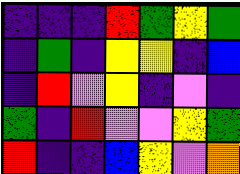[["indigo", "indigo", "indigo", "red", "green", "yellow", "green"], ["indigo", "green", "indigo", "yellow", "yellow", "indigo", "blue"], ["indigo", "red", "violet", "yellow", "indigo", "violet", "indigo"], ["green", "indigo", "red", "violet", "violet", "yellow", "green"], ["red", "indigo", "indigo", "blue", "yellow", "violet", "orange"]]